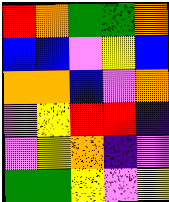[["red", "orange", "green", "green", "orange"], ["blue", "blue", "violet", "yellow", "blue"], ["orange", "orange", "blue", "violet", "orange"], ["violet", "yellow", "red", "red", "indigo"], ["violet", "yellow", "orange", "indigo", "violet"], ["green", "green", "yellow", "violet", "yellow"]]